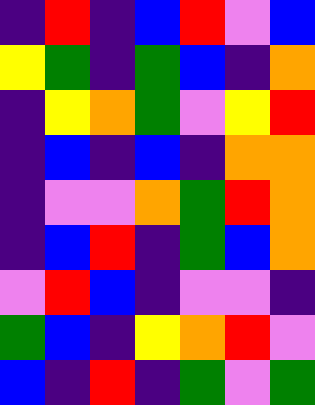[["indigo", "red", "indigo", "blue", "red", "violet", "blue"], ["yellow", "green", "indigo", "green", "blue", "indigo", "orange"], ["indigo", "yellow", "orange", "green", "violet", "yellow", "red"], ["indigo", "blue", "indigo", "blue", "indigo", "orange", "orange"], ["indigo", "violet", "violet", "orange", "green", "red", "orange"], ["indigo", "blue", "red", "indigo", "green", "blue", "orange"], ["violet", "red", "blue", "indigo", "violet", "violet", "indigo"], ["green", "blue", "indigo", "yellow", "orange", "red", "violet"], ["blue", "indigo", "red", "indigo", "green", "violet", "green"]]